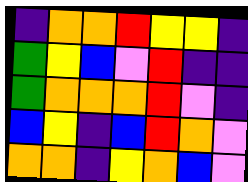[["indigo", "orange", "orange", "red", "yellow", "yellow", "indigo"], ["green", "yellow", "blue", "violet", "red", "indigo", "indigo"], ["green", "orange", "orange", "orange", "red", "violet", "indigo"], ["blue", "yellow", "indigo", "blue", "red", "orange", "violet"], ["orange", "orange", "indigo", "yellow", "orange", "blue", "violet"]]